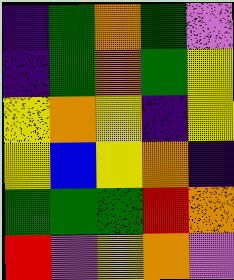[["indigo", "green", "orange", "green", "violet"], ["indigo", "green", "orange", "green", "yellow"], ["yellow", "orange", "yellow", "indigo", "yellow"], ["yellow", "blue", "yellow", "orange", "indigo"], ["green", "green", "green", "red", "orange"], ["red", "violet", "yellow", "orange", "violet"]]